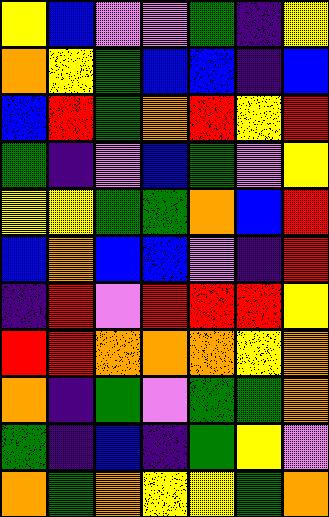[["yellow", "blue", "violet", "violet", "green", "indigo", "yellow"], ["orange", "yellow", "green", "blue", "blue", "indigo", "blue"], ["blue", "red", "green", "orange", "red", "yellow", "red"], ["green", "indigo", "violet", "blue", "green", "violet", "yellow"], ["yellow", "yellow", "green", "green", "orange", "blue", "red"], ["blue", "orange", "blue", "blue", "violet", "indigo", "red"], ["indigo", "red", "violet", "red", "red", "red", "yellow"], ["red", "red", "orange", "orange", "orange", "yellow", "orange"], ["orange", "indigo", "green", "violet", "green", "green", "orange"], ["green", "indigo", "blue", "indigo", "green", "yellow", "violet"], ["orange", "green", "orange", "yellow", "yellow", "green", "orange"]]